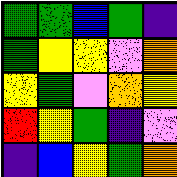[["green", "green", "blue", "green", "indigo"], ["green", "yellow", "yellow", "violet", "orange"], ["yellow", "green", "violet", "orange", "yellow"], ["red", "yellow", "green", "indigo", "violet"], ["indigo", "blue", "yellow", "green", "orange"]]